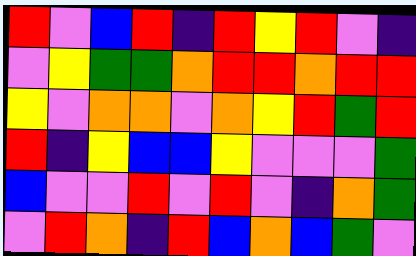[["red", "violet", "blue", "red", "indigo", "red", "yellow", "red", "violet", "indigo"], ["violet", "yellow", "green", "green", "orange", "red", "red", "orange", "red", "red"], ["yellow", "violet", "orange", "orange", "violet", "orange", "yellow", "red", "green", "red"], ["red", "indigo", "yellow", "blue", "blue", "yellow", "violet", "violet", "violet", "green"], ["blue", "violet", "violet", "red", "violet", "red", "violet", "indigo", "orange", "green"], ["violet", "red", "orange", "indigo", "red", "blue", "orange", "blue", "green", "violet"]]